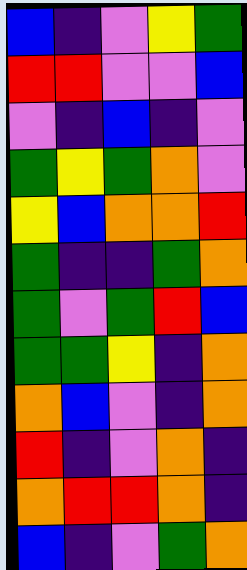[["blue", "indigo", "violet", "yellow", "green"], ["red", "red", "violet", "violet", "blue"], ["violet", "indigo", "blue", "indigo", "violet"], ["green", "yellow", "green", "orange", "violet"], ["yellow", "blue", "orange", "orange", "red"], ["green", "indigo", "indigo", "green", "orange"], ["green", "violet", "green", "red", "blue"], ["green", "green", "yellow", "indigo", "orange"], ["orange", "blue", "violet", "indigo", "orange"], ["red", "indigo", "violet", "orange", "indigo"], ["orange", "red", "red", "orange", "indigo"], ["blue", "indigo", "violet", "green", "orange"]]